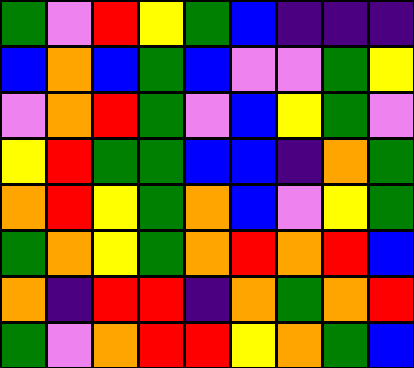[["green", "violet", "red", "yellow", "green", "blue", "indigo", "indigo", "indigo"], ["blue", "orange", "blue", "green", "blue", "violet", "violet", "green", "yellow"], ["violet", "orange", "red", "green", "violet", "blue", "yellow", "green", "violet"], ["yellow", "red", "green", "green", "blue", "blue", "indigo", "orange", "green"], ["orange", "red", "yellow", "green", "orange", "blue", "violet", "yellow", "green"], ["green", "orange", "yellow", "green", "orange", "red", "orange", "red", "blue"], ["orange", "indigo", "red", "red", "indigo", "orange", "green", "orange", "red"], ["green", "violet", "orange", "red", "red", "yellow", "orange", "green", "blue"]]